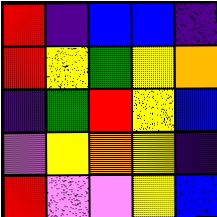[["red", "indigo", "blue", "blue", "indigo"], ["red", "yellow", "green", "yellow", "orange"], ["indigo", "green", "red", "yellow", "blue"], ["violet", "yellow", "orange", "yellow", "indigo"], ["red", "violet", "violet", "yellow", "blue"]]